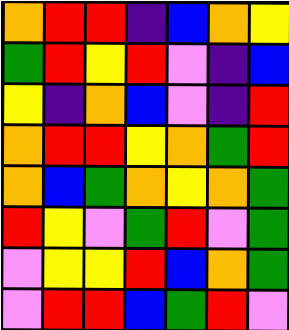[["orange", "red", "red", "indigo", "blue", "orange", "yellow"], ["green", "red", "yellow", "red", "violet", "indigo", "blue"], ["yellow", "indigo", "orange", "blue", "violet", "indigo", "red"], ["orange", "red", "red", "yellow", "orange", "green", "red"], ["orange", "blue", "green", "orange", "yellow", "orange", "green"], ["red", "yellow", "violet", "green", "red", "violet", "green"], ["violet", "yellow", "yellow", "red", "blue", "orange", "green"], ["violet", "red", "red", "blue", "green", "red", "violet"]]